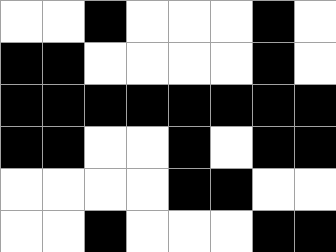[["white", "white", "black", "white", "white", "white", "black", "white"], ["black", "black", "white", "white", "white", "white", "black", "white"], ["black", "black", "black", "black", "black", "black", "black", "black"], ["black", "black", "white", "white", "black", "white", "black", "black"], ["white", "white", "white", "white", "black", "black", "white", "white"], ["white", "white", "black", "white", "white", "white", "black", "black"]]